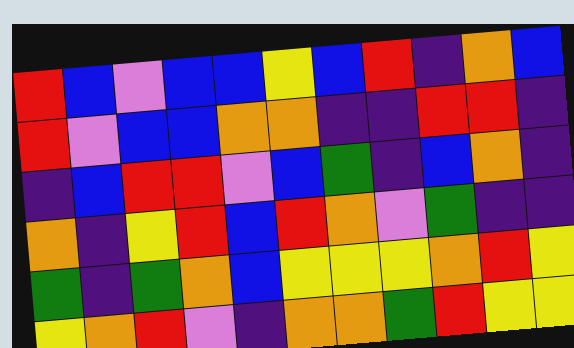[["red", "blue", "violet", "blue", "blue", "yellow", "blue", "red", "indigo", "orange", "blue"], ["red", "violet", "blue", "blue", "orange", "orange", "indigo", "indigo", "red", "red", "indigo"], ["indigo", "blue", "red", "red", "violet", "blue", "green", "indigo", "blue", "orange", "indigo"], ["orange", "indigo", "yellow", "red", "blue", "red", "orange", "violet", "green", "indigo", "indigo"], ["green", "indigo", "green", "orange", "blue", "yellow", "yellow", "yellow", "orange", "red", "yellow"], ["yellow", "orange", "red", "violet", "indigo", "orange", "orange", "green", "red", "yellow", "yellow"]]